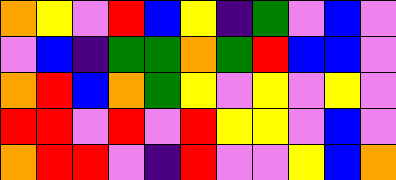[["orange", "yellow", "violet", "red", "blue", "yellow", "indigo", "green", "violet", "blue", "violet"], ["violet", "blue", "indigo", "green", "green", "orange", "green", "red", "blue", "blue", "violet"], ["orange", "red", "blue", "orange", "green", "yellow", "violet", "yellow", "violet", "yellow", "violet"], ["red", "red", "violet", "red", "violet", "red", "yellow", "yellow", "violet", "blue", "violet"], ["orange", "red", "red", "violet", "indigo", "red", "violet", "violet", "yellow", "blue", "orange"]]